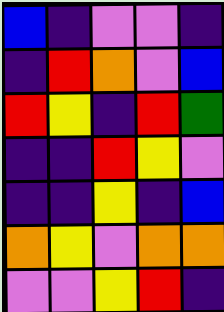[["blue", "indigo", "violet", "violet", "indigo"], ["indigo", "red", "orange", "violet", "blue"], ["red", "yellow", "indigo", "red", "green"], ["indigo", "indigo", "red", "yellow", "violet"], ["indigo", "indigo", "yellow", "indigo", "blue"], ["orange", "yellow", "violet", "orange", "orange"], ["violet", "violet", "yellow", "red", "indigo"]]